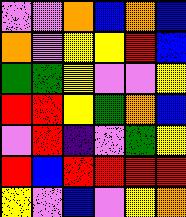[["violet", "violet", "orange", "blue", "orange", "blue"], ["orange", "violet", "yellow", "yellow", "red", "blue"], ["green", "green", "yellow", "violet", "violet", "yellow"], ["red", "red", "yellow", "green", "orange", "blue"], ["violet", "red", "indigo", "violet", "green", "yellow"], ["red", "blue", "red", "red", "red", "red"], ["yellow", "violet", "blue", "violet", "yellow", "orange"]]